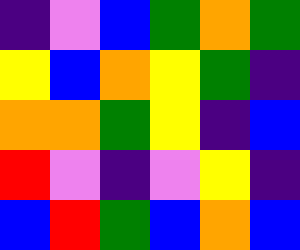[["indigo", "violet", "blue", "green", "orange", "green"], ["yellow", "blue", "orange", "yellow", "green", "indigo"], ["orange", "orange", "green", "yellow", "indigo", "blue"], ["red", "violet", "indigo", "violet", "yellow", "indigo"], ["blue", "red", "green", "blue", "orange", "blue"]]